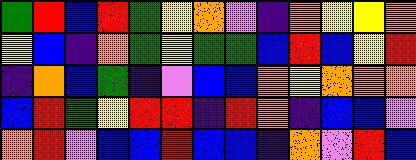[["green", "red", "blue", "red", "green", "yellow", "orange", "violet", "indigo", "orange", "yellow", "yellow", "orange"], ["yellow", "blue", "indigo", "orange", "green", "yellow", "green", "green", "blue", "red", "blue", "yellow", "red"], ["indigo", "orange", "blue", "green", "indigo", "violet", "blue", "blue", "orange", "yellow", "orange", "orange", "orange"], ["blue", "red", "green", "yellow", "red", "red", "indigo", "red", "orange", "indigo", "blue", "blue", "violet"], ["orange", "red", "violet", "blue", "blue", "red", "blue", "blue", "indigo", "orange", "violet", "red", "blue"]]